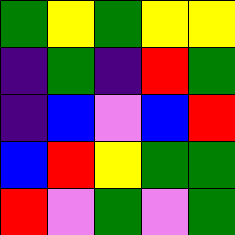[["green", "yellow", "green", "yellow", "yellow"], ["indigo", "green", "indigo", "red", "green"], ["indigo", "blue", "violet", "blue", "red"], ["blue", "red", "yellow", "green", "green"], ["red", "violet", "green", "violet", "green"]]